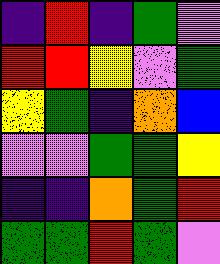[["indigo", "red", "indigo", "green", "violet"], ["red", "red", "yellow", "violet", "green"], ["yellow", "green", "indigo", "orange", "blue"], ["violet", "violet", "green", "green", "yellow"], ["indigo", "indigo", "orange", "green", "red"], ["green", "green", "red", "green", "violet"]]